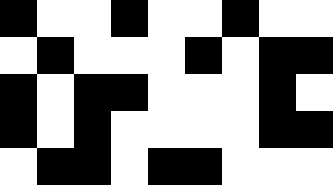[["black", "white", "white", "black", "white", "white", "black", "white", "white"], ["white", "black", "white", "white", "white", "black", "white", "black", "black"], ["black", "white", "black", "black", "white", "white", "white", "black", "white"], ["black", "white", "black", "white", "white", "white", "white", "black", "black"], ["white", "black", "black", "white", "black", "black", "white", "white", "white"]]